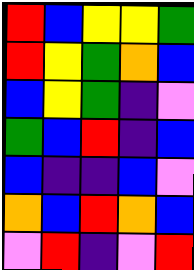[["red", "blue", "yellow", "yellow", "green"], ["red", "yellow", "green", "orange", "blue"], ["blue", "yellow", "green", "indigo", "violet"], ["green", "blue", "red", "indigo", "blue"], ["blue", "indigo", "indigo", "blue", "violet"], ["orange", "blue", "red", "orange", "blue"], ["violet", "red", "indigo", "violet", "red"]]